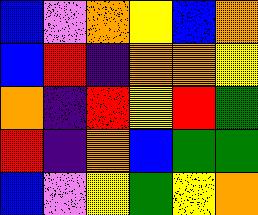[["blue", "violet", "orange", "yellow", "blue", "orange"], ["blue", "red", "indigo", "orange", "orange", "yellow"], ["orange", "indigo", "red", "yellow", "red", "green"], ["red", "indigo", "orange", "blue", "green", "green"], ["blue", "violet", "yellow", "green", "yellow", "orange"]]